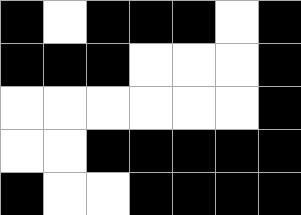[["black", "white", "black", "black", "black", "white", "black"], ["black", "black", "black", "white", "white", "white", "black"], ["white", "white", "white", "white", "white", "white", "black"], ["white", "white", "black", "black", "black", "black", "black"], ["black", "white", "white", "black", "black", "black", "black"]]